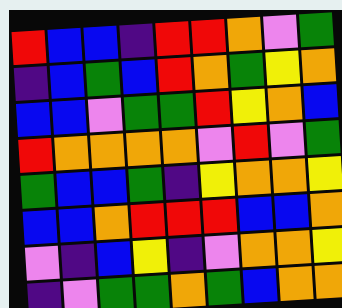[["red", "blue", "blue", "indigo", "red", "red", "orange", "violet", "green"], ["indigo", "blue", "green", "blue", "red", "orange", "green", "yellow", "orange"], ["blue", "blue", "violet", "green", "green", "red", "yellow", "orange", "blue"], ["red", "orange", "orange", "orange", "orange", "violet", "red", "violet", "green"], ["green", "blue", "blue", "green", "indigo", "yellow", "orange", "orange", "yellow"], ["blue", "blue", "orange", "red", "red", "red", "blue", "blue", "orange"], ["violet", "indigo", "blue", "yellow", "indigo", "violet", "orange", "orange", "yellow"], ["indigo", "violet", "green", "green", "orange", "green", "blue", "orange", "orange"]]